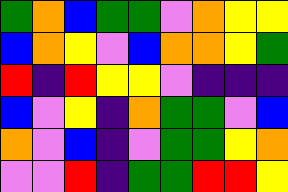[["green", "orange", "blue", "green", "green", "violet", "orange", "yellow", "yellow"], ["blue", "orange", "yellow", "violet", "blue", "orange", "orange", "yellow", "green"], ["red", "indigo", "red", "yellow", "yellow", "violet", "indigo", "indigo", "indigo"], ["blue", "violet", "yellow", "indigo", "orange", "green", "green", "violet", "blue"], ["orange", "violet", "blue", "indigo", "violet", "green", "green", "yellow", "orange"], ["violet", "violet", "red", "indigo", "green", "green", "red", "red", "yellow"]]